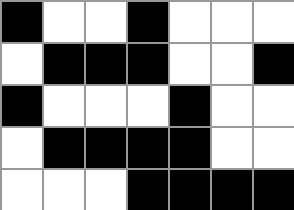[["black", "white", "white", "black", "white", "white", "white"], ["white", "black", "black", "black", "white", "white", "black"], ["black", "white", "white", "white", "black", "white", "white"], ["white", "black", "black", "black", "black", "white", "white"], ["white", "white", "white", "black", "black", "black", "black"]]